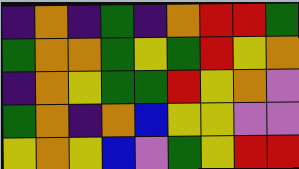[["indigo", "orange", "indigo", "green", "indigo", "orange", "red", "red", "green"], ["green", "orange", "orange", "green", "yellow", "green", "red", "yellow", "orange"], ["indigo", "orange", "yellow", "green", "green", "red", "yellow", "orange", "violet"], ["green", "orange", "indigo", "orange", "blue", "yellow", "yellow", "violet", "violet"], ["yellow", "orange", "yellow", "blue", "violet", "green", "yellow", "red", "red"]]